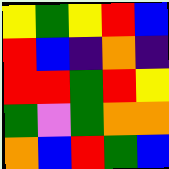[["yellow", "green", "yellow", "red", "blue"], ["red", "blue", "indigo", "orange", "indigo"], ["red", "red", "green", "red", "yellow"], ["green", "violet", "green", "orange", "orange"], ["orange", "blue", "red", "green", "blue"]]